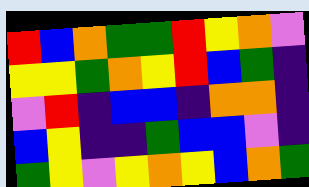[["red", "blue", "orange", "green", "green", "red", "yellow", "orange", "violet"], ["yellow", "yellow", "green", "orange", "yellow", "red", "blue", "green", "indigo"], ["violet", "red", "indigo", "blue", "blue", "indigo", "orange", "orange", "indigo"], ["blue", "yellow", "indigo", "indigo", "green", "blue", "blue", "violet", "indigo"], ["green", "yellow", "violet", "yellow", "orange", "yellow", "blue", "orange", "green"]]